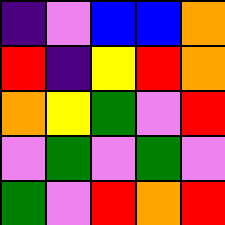[["indigo", "violet", "blue", "blue", "orange"], ["red", "indigo", "yellow", "red", "orange"], ["orange", "yellow", "green", "violet", "red"], ["violet", "green", "violet", "green", "violet"], ["green", "violet", "red", "orange", "red"]]